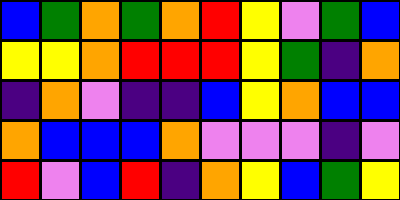[["blue", "green", "orange", "green", "orange", "red", "yellow", "violet", "green", "blue"], ["yellow", "yellow", "orange", "red", "red", "red", "yellow", "green", "indigo", "orange"], ["indigo", "orange", "violet", "indigo", "indigo", "blue", "yellow", "orange", "blue", "blue"], ["orange", "blue", "blue", "blue", "orange", "violet", "violet", "violet", "indigo", "violet"], ["red", "violet", "blue", "red", "indigo", "orange", "yellow", "blue", "green", "yellow"]]